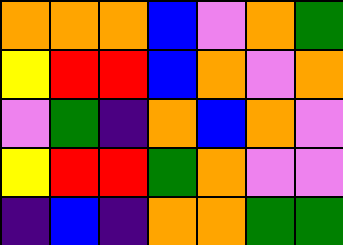[["orange", "orange", "orange", "blue", "violet", "orange", "green"], ["yellow", "red", "red", "blue", "orange", "violet", "orange"], ["violet", "green", "indigo", "orange", "blue", "orange", "violet"], ["yellow", "red", "red", "green", "orange", "violet", "violet"], ["indigo", "blue", "indigo", "orange", "orange", "green", "green"]]